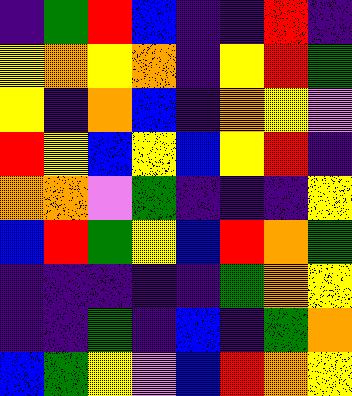[["indigo", "green", "red", "blue", "indigo", "indigo", "red", "indigo"], ["yellow", "orange", "yellow", "orange", "indigo", "yellow", "red", "green"], ["yellow", "indigo", "orange", "blue", "indigo", "orange", "yellow", "violet"], ["red", "yellow", "blue", "yellow", "blue", "yellow", "red", "indigo"], ["orange", "orange", "violet", "green", "indigo", "indigo", "indigo", "yellow"], ["blue", "red", "green", "yellow", "blue", "red", "orange", "green"], ["indigo", "indigo", "indigo", "indigo", "indigo", "green", "orange", "yellow"], ["indigo", "indigo", "green", "indigo", "blue", "indigo", "green", "orange"], ["blue", "green", "yellow", "violet", "blue", "red", "orange", "yellow"]]